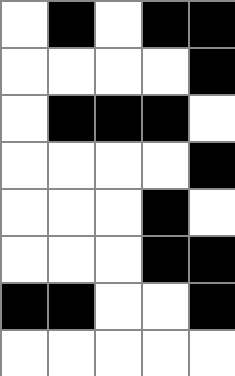[["white", "black", "white", "black", "black"], ["white", "white", "white", "white", "black"], ["white", "black", "black", "black", "white"], ["white", "white", "white", "white", "black"], ["white", "white", "white", "black", "white"], ["white", "white", "white", "black", "black"], ["black", "black", "white", "white", "black"], ["white", "white", "white", "white", "white"]]